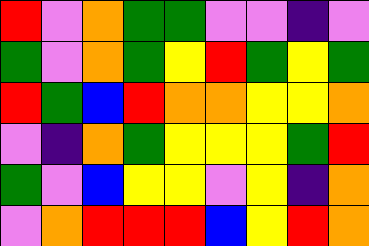[["red", "violet", "orange", "green", "green", "violet", "violet", "indigo", "violet"], ["green", "violet", "orange", "green", "yellow", "red", "green", "yellow", "green"], ["red", "green", "blue", "red", "orange", "orange", "yellow", "yellow", "orange"], ["violet", "indigo", "orange", "green", "yellow", "yellow", "yellow", "green", "red"], ["green", "violet", "blue", "yellow", "yellow", "violet", "yellow", "indigo", "orange"], ["violet", "orange", "red", "red", "red", "blue", "yellow", "red", "orange"]]